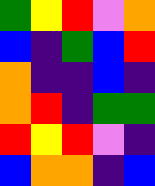[["green", "yellow", "red", "violet", "orange"], ["blue", "indigo", "green", "blue", "red"], ["orange", "indigo", "indigo", "blue", "indigo"], ["orange", "red", "indigo", "green", "green"], ["red", "yellow", "red", "violet", "indigo"], ["blue", "orange", "orange", "indigo", "blue"]]